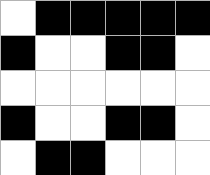[["white", "black", "black", "black", "black", "black"], ["black", "white", "white", "black", "black", "white"], ["white", "white", "white", "white", "white", "white"], ["black", "white", "white", "black", "black", "white"], ["white", "black", "black", "white", "white", "white"]]